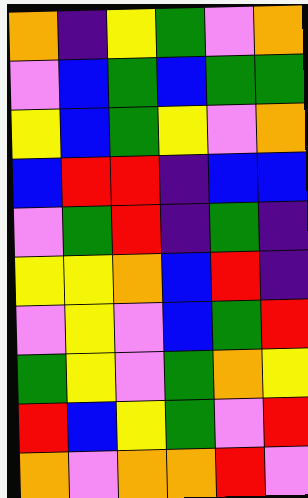[["orange", "indigo", "yellow", "green", "violet", "orange"], ["violet", "blue", "green", "blue", "green", "green"], ["yellow", "blue", "green", "yellow", "violet", "orange"], ["blue", "red", "red", "indigo", "blue", "blue"], ["violet", "green", "red", "indigo", "green", "indigo"], ["yellow", "yellow", "orange", "blue", "red", "indigo"], ["violet", "yellow", "violet", "blue", "green", "red"], ["green", "yellow", "violet", "green", "orange", "yellow"], ["red", "blue", "yellow", "green", "violet", "red"], ["orange", "violet", "orange", "orange", "red", "violet"]]